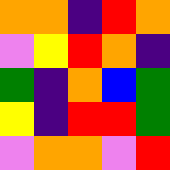[["orange", "orange", "indigo", "red", "orange"], ["violet", "yellow", "red", "orange", "indigo"], ["green", "indigo", "orange", "blue", "green"], ["yellow", "indigo", "red", "red", "green"], ["violet", "orange", "orange", "violet", "red"]]